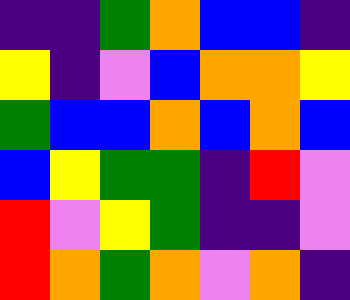[["indigo", "indigo", "green", "orange", "blue", "blue", "indigo"], ["yellow", "indigo", "violet", "blue", "orange", "orange", "yellow"], ["green", "blue", "blue", "orange", "blue", "orange", "blue"], ["blue", "yellow", "green", "green", "indigo", "red", "violet"], ["red", "violet", "yellow", "green", "indigo", "indigo", "violet"], ["red", "orange", "green", "orange", "violet", "orange", "indigo"]]